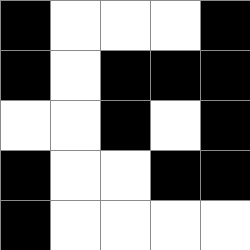[["black", "white", "white", "white", "black"], ["black", "white", "black", "black", "black"], ["white", "white", "black", "white", "black"], ["black", "white", "white", "black", "black"], ["black", "white", "white", "white", "white"]]